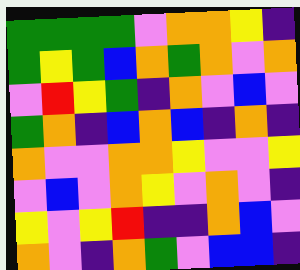[["green", "green", "green", "green", "violet", "orange", "orange", "yellow", "indigo"], ["green", "yellow", "green", "blue", "orange", "green", "orange", "violet", "orange"], ["violet", "red", "yellow", "green", "indigo", "orange", "violet", "blue", "violet"], ["green", "orange", "indigo", "blue", "orange", "blue", "indigo", "orange", "indigo"], ["orange", "violet", "violet", "orange", "orange", "yellow", "violet", "violet", "yellow"], ["violet", "blue", "violet", "orange", "yellow", "violet", "orange", "violet", "indigo"], ["yellow", "violet", "yellow", "red", "indigo", "indigo", "orange", "blue", "violet"], ["orange", "violet", "indigo", "orange", "green", "violet", "blue", "blue", "indigo"]]